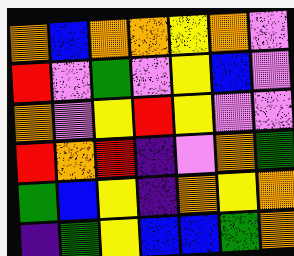[["orange", "blue", "orange", "orange", "yellow", "orange", "violet"], ["red", "violet", "green", "violet", "yellow", "blue", "violet"], ["orange", "violet", "yellow", "red", "yellow", "violet", "violet"], ["red", "orange", "red", "indigo", "violet", "orange", "green"], ["green", "blue", "yellow", "indigo", "orange", "yellow", "orange"], ["indigo", "green", "yellow", "blue", "blue", "green", "orange"]]